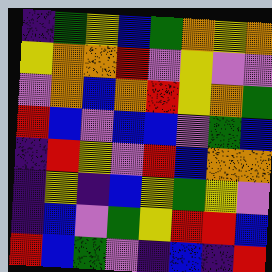[["indigo", "green", "yellow", "blue", "green", "orange", "yellow", "orange"], ["yellow", "orange", "orange", "red", "violet", "yellow", "violet", "violet"], ["violet", "orange", "blue", "orange", "red", "yellow", "orange", "green"], ["red", "blue", "violet", "blue", "blue", "violet", "green", "blue"], ["indigo", "red", "yellow", "violet", "red", "blue", "orange", "orange"], ["indigo", "yellow", "indigo", "blue", "yellow", "green", "yellow", "violet"], ["indigo", "blue", "violet", "green", "yellow", "red", "red", "blue"], ["red", "blue", "green", "violet", "indigo", "blue", "indigo", "red"]]